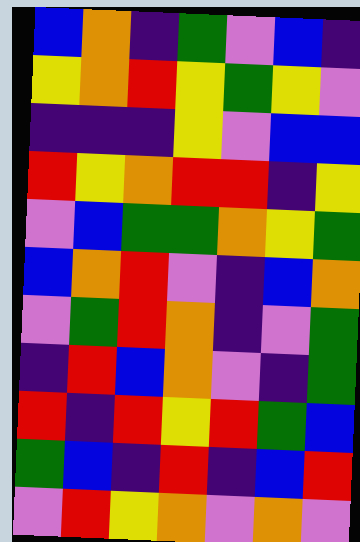[["blue", "orange", "indigo", "green", "violet", "blue", "indigo"], ["yellow", "orange", "red", "yellow", "green", "yellow", "violet"], ["indigo", "indigo", "indigo", "yellow", "violet", "blue", "blue"], ["red", "yellow", "orange", "red", "red", "indigo", "yellow"], ["violet", "blue", "green", "green", "orange", "yellow", "green"], ["blue", "orange", "red", "violet", "indigo", "blue", "orange"], ["violet", "green", "red", "orange", "indigo", "violet", "green"], ["indigo", "red", "blue", "orange", "violet", "indigo", "green"], ["red", "indigo", "red", "yellow", "red", "green", "blue"], ["green", "blue", "indigo", "red", "indigo", "blue", "red"], ["violet", "red", "yellow", "orange", "violet", "orange", "violet"]]